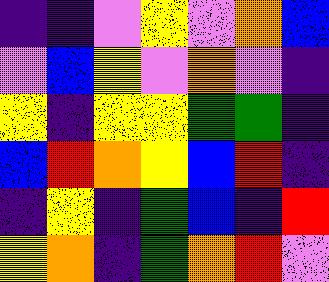[["indigo", "indigo", "violet", "yellow", "violet", "orange", "blue"], ["violet", "blue", "yellow", "violet", "orange", "violet", "indigo"], ["yellow", "indigo", "yellow", "yellow", "green", "green", "indigo"], ["blue", "red", "orange", "yellow", "blue", "red", "indigo"], ["indigo", "yellow", "indigo", "green", "blue", "indigo", "red"], ["yellow", "orange", "indigo", "green", "orange", "red", "violet"]]